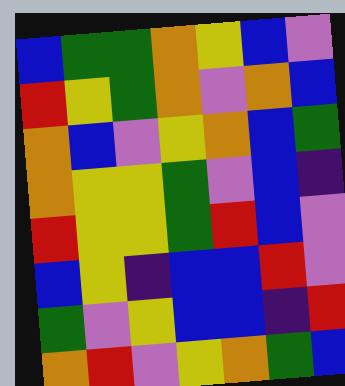[["blue", "green", "green", "orange", "yellow", "blue", "violet"], ["red", "yellow", "green", "orange", "violet", "orange", "blue"], ["orange", "blue", "violet", "yellow", "orange", "blue", "green"], ["orange", "yellow", "yellow", "green", "violet", "blue", "indigo"], ["red", "yellow", "yellow", "green", "red", "blue", "violet"], ["blue", "yellow", "indigo", "blue", "blue", "red", "violet"], ["green", "violet", "yellow", "blue", "blue", "indigo", "red"], ["orange", "red", "violet", "yellow", "orange", "green", "blue"]]